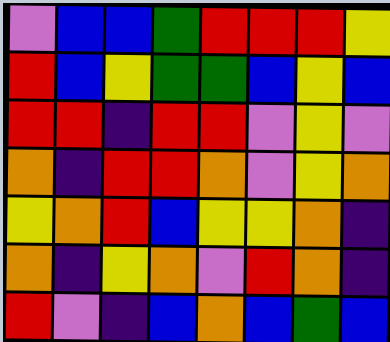[["violet", "blue", "blue", "green", "red", "red", "red", "yellow"], ["red", "blue", "yellow", "green", "green", "blue", "yellow", "blue"], ["red", "red", "indigo", "red", "red", "violet", "yellow", "violet"], ["orange", "indigo", "red", "red", "orange", "violet", "yellow", "orange"], ["yellow", "orange", "red", "blue", "yellow", "yellow", "orange", "indigo"], ["orange", "indigo", "yellow", "orange", "violet", "red", "orange", "indigo"], ["red", "violet", "indigo", "blue", "orange", "blue", "green", "blue"]]